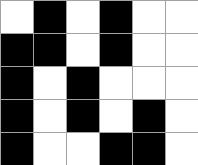[["white", "black", "white", "black", "white", "white"], ["black", "black", "white", "black", "white", "white"], ["black", "white", "black", "white", "white", "white"], ["black", "white", "black", "white", "black", "white"], ["black", "white", "white", "black", "black", "white"]]